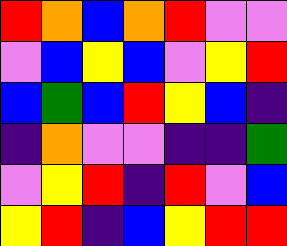[["red", "orange", "blue", "orange", "red", "violet", "violet"], ["violet", "blue", "yellow", "blue", "violet", "yellow", "red"], ["blue", "green", "blue", "red", "yellow", "blue", "indigo"], ["indigo", "orange", "violet", "violet", "indigo", "indigo", "green"], ["violet", "yellow", "red", "indigo", "red", "violet", "blue"], ["yellow", "red", "indigo", "blue", "yellow", "red", "red"]]